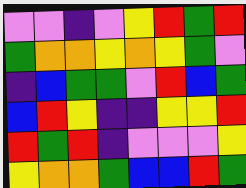[["violet", "violet", "indigo", "violet", "yellow", "red", "green", "red"], ["green", "orange", "orange", "yellow", "orange", "yellow", "green", "violet"], ["indigo", "blue", "green", "green", "violet", "red", "blue", "green"], ["blue", "red", "yellow", "indigo", "indigo", "yellow", "yellow", "red"], ["red", "green", "red", "indigo", "violet", "violet", "violet", "yellow"], ["yellow", "orange", "orange", "green", "blue", "blue", "red", "green"]]